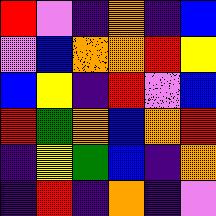[["red", "violet", "indigo", "orange", "indigo", "blue"], ["violet", "blue", "orange", "orange", "red", "yellow"], ["blue", "yellow", "indigo", "red", "violet", "blue"], ["red", "green", "orange", "blue", "orange", "red"], ["indigo", "yellow", "green", "blue", "indigo", "orange"], ["indigo", "red", "indigo", "orange", "indigo", "violet"]]